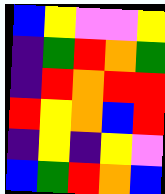[["blue", "yellow", "violet", "violet", "yellow"], ["indigo", "green", "red", "orange", "green"], ["indigo", "red", "orange", "red", "red"], ["red", "yellow", "orange", "blue", "red"], ["indigo", "yellow", "indigo", "yellow", "violet"], ["blue", "green", "red", "orange", "blue"]]